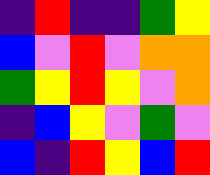[["indigo", "red", "indigo", "indigo", "green", "yellow"], ["blue", "violet", "red", "violet", "orange", "orange"], ["green", "yellow", "red", "yellow", "violet", "orange"], ["indigo", "blue", "yellow", "violet", "green", "violet"], ["blue", "indigo", "red", "yellow", "blue", "red"]]